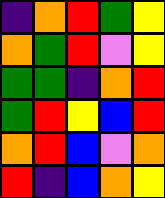[["indigo", "orange", "red", "green", "yellow"], ["orange", "green", "red", "violet", "yellow"], ["green", "green", "indigo", "orange", "red"], ["green", "red", "yellow", "blue", "red"], ["orange", "red", "blue", "violet", "orange"], ["red", "indigo", "blue", "orange", "yellow"]]